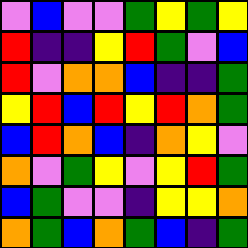[["violet", "blue", "violet", "violet", "green", "yellow", "green", "yellow"], ["red", "indigo", "indigo", "yellow", "red", "green", "violet", "blue"], ["red", "violet", "orange", "orange", "blue", "indigo", "indigo", "green"], ["yellow", "red", "blue", "red", "yellow", "red", "orange", "green"], ["blue", "red", "orange", "blue", "indigo", "orange", "yellow", "violet"], ["orange", "violet", "green", "yellow", "violet", "yellow", "red", "green"], ["blue", "green", "violet", "violet", "indigo", "yellow", "yellow", "orange"], ["orange", "green", "blue", "orange", "green", "blue", "indigo", "green"]]